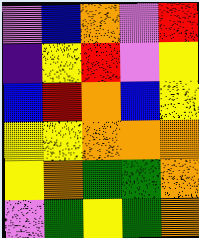[["violet", "blue", "orange", "violet", "red"], ["indigo", "yellow", "red", "violet", "yellow"], ["blue", "red", "orange", "blue", "yellow"], ["yellow", "yellow", "orange", "orange", "orange"], ["yellow", "orange", "green", "green", "orange"], ["violet", "green", "yellow", "green", "orange"]]